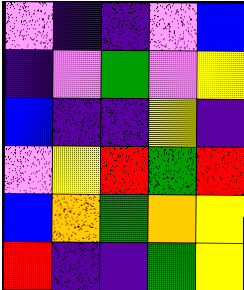[["violet", "indigo", "indigo", "violet", "blue"], ["indigo", "violet", "green", "violet", "yellow"], ["blue", "indigo", "indigo", "yellow", "indigo"], ["violet", "yellow", "red", "green", "red"], ["blue", "orange", "green", "orange", "yellow"], ["red", "indigo", "indigo", "green", "yellow"]]